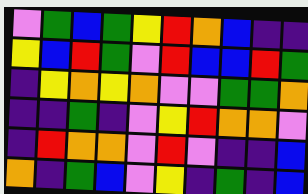[["violet", "green", "blue", "green", "yellow", "red", "orange", "blue", "indigo", "indigo"], ["yellow", "blue", "red", "green", "violet", "red", "blue", "blue", "red", "green"], ["indigo", "yellow", "orange", "yellow", "orange", "violet", "violet", "green", "green", "orange"], ["indigo", "indigo", "green", "indigo", "violet", "yellow", "red", "orange", "orange", "violet"], ["indigo", "red", "orange", "orange", "violet", "red", "violet", "indigo", "indigo", "blue"], ["orange", "indigo", "green", "blue", "violet", "yellow", "indigo", "green", "indigo", "blue"]]